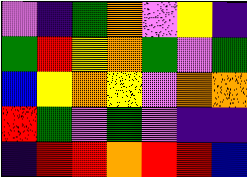[["violet", "indigo", "green", "orange", "violet", "yellow", "indigo"], ["green", "red", "yellow", "orange", "green", "violet", "green"], ["blue", "yellow", "orange", "yellow", "violet", "orange", "orange"], ["red", "green", "violet", "green", "violet", "indigo", "indigo"], ["indigo", "red", "red", "orange", "red", "red", "blue"]]